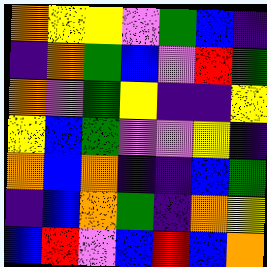[["orange", "yellow", "yellow", "violet", "green", "blue", "indigo"], ["indigo", "orange", "green", "blue", "violet", "red", "green"], ["orange", "violet", "green", "yellow", "indigo", "indigo", "yellow"], ["yellow", "blue", "green", "violet", "violet", "yellow", "indigo"], ["orange", "blue", "orange", "indigo", "indigo", "blue", "green"], ["indigo", "blue", "orange", "green", "indigo", "orange", "yellow"], ["blue", "red", "violet", "blue", "red", "blue", "orange"]]